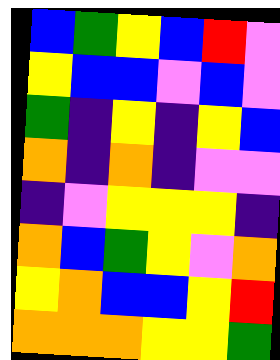[["blue", "green", "yellow", "blue", "red", "violet"], ["yellow", "blue", "blue", "violet", "blue", "violet"], ["green", "indigo", "yellow", "indigo", "yellow", "blue"], ["orange", "indigo", "orange", "indigo", "violet", "violet"], ["indigo", "violet", "yellow", "yellow", "yellow", "indigo"], ["orange", "blue", "green", "yellow", "violet", "orange"], ["yellow", "orange", "blue", "blue", "yellow", "red"], ["orange", "orange", "orange", "yellow", "yellow", "green"]]